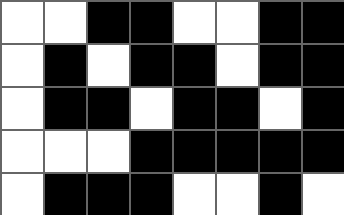[["white", "white", "black", "black", "white", "white", "black", "black"], ["white", "black", "white", "black", "black", "white", "black", "black"], ["white", "black", "black", "white", "black", "black", "white", "black"], ["white", "white", "white", "black", "black", "black", "black", "black"], ["white", "black", "black", "black", "white", "white", "black", "white"]]